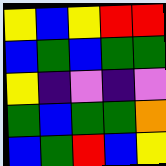[["yellow", "blue", "yellow", "red", "red"], ["blue", "green", "blue", "green", "green"], ["yellow", "indigo", "violet", "indigo", "violet"], ["green", "blue", "green", "green", "orange"], ["blue", "green", "red", "blue", "yellow"]]